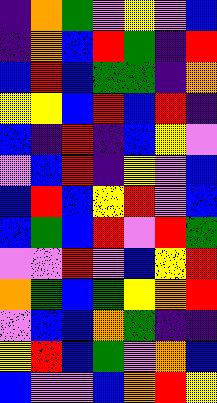[["indigo", "orange", "green", "violet", "yellow", "violet", "blue"], ["indigo", "orange", "blue", "red", "green", "indigo", "red"], ["blue", "red", "blue", "green", "green", "indigo", "orange"], ["yellow", "yellow", "blue", "red", "blue", "red", "indigo"], ["blue", "indigo", "red", "indigo", "blue", "yellow", "violet"], ["violet", "blue", "red", "indigo", "yellow", "violet", "blue"], ["blue", "red", "blue", "yellow", "red", "violet", "blue"], ["blue", "green", "blue", "red", "violet", "red", "green"], ["violet", "violet", "red", "violet", "blue", "yellow", "red"], ["orange", "green", "blue", "green", "yellow", "orange", "red"], ["violet", "blue", "blue", "orange", "green", "indigo", "indigo"], ["yellow", "red", "blue", "green", "violet", "orange", "blue"], ["blue", "violet", "violet", "blue", "orange", "red", "yellow"]]